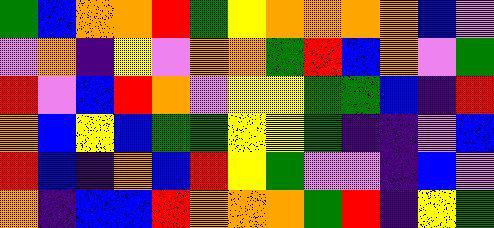[["green", "blue", "orange", "orange", "red", "green", "yellow", "orange", "orange", "orange", "orange", "blue", "violet"], ["violet", "orange", "indigo", "yellow", "violet", "orange", "orange", "green", "red", "blue", "orange", "violet", "green"], ["red", "violet", "blue", "red", "orange", "violet", "yellow", "yellow", "green", "green", "blue", "indigo", "red"], ["orange", "blue", "yellow", "blue", "green", "green", "yellow", "yellow", "green", "indigo", "indigo", "violet", "blue"], ["red", "blue", "indigo", "orange", "blue", "red", "yellow", "green", "violet", "violet", "indigo", "blue", "violet"], ["orange", "indigo", "blue", "blue", "red", "orange", "orange", "orange", "green", "red", "indigo", "yellow", "green"]]